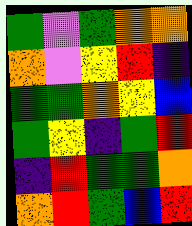[["green", "violet", "green", "orange", "orange"], ["orange", "violet", "yellow", "red", "indigo"], ["green", "green", "orange", "yellow", "blue"], ["green", "yellow", "indigo", "green", "red"], ["indigo", "red", "green", "green", "orange"], ["orange", "red", "green", "blue", "red"]]